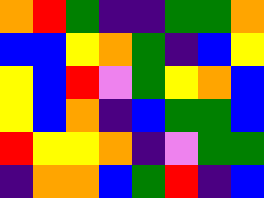[["orange", "red", "green", "indigo", "indigo", "green", "green", "orange"], ["blue", "blue", "yellow", "orange", "green", "indigo", "blue", "yellow"], ["yellow", "blue", "red", "violet", "green", "yellow", "orange", "blue"], ["yellow", "blue", "orange", "indigo", "blue", "green", "green", "blue"], ["red", "yellow", "yellow", "orange", "indigo", "violet", "green", "green"], ["indigo", "orange", "orange", "blue", "green", "red", "indigo", "blue"]]